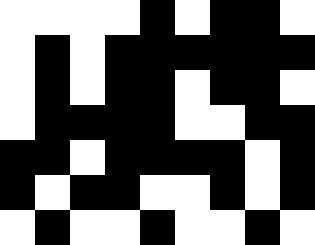[["white", "white", "white", "white", "black", "white", "black", "black", "white"], ["white", "black", "white", "black", "black", "black", "black", "black", "black"], ["white", "black", "white", "black", "black", "white", "black", "black", "white"], ["white", "black", "black", "black", "black", "white", "white", "black", "black"], ["black", "black", "white", "black", "black", "black", "black", "white", "black"], ["black", "white", "black", "black", "white", "white", "black", "white", "black"], ["white", "black", "white", "white", "black", "white", "white", "black", "white"]]